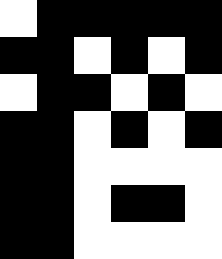[["white", "black", "black", "black", "black", "black"], ["black", "black", "white", "black", "white", "black"], ["white", "black", "black", "white", "black", "white"], ["black", "black", "white", "black", "white", "black"], ["black", "black", "white", "white", "white", "white"], ["black", "black", "white", "black", "black", "white"], ["black", "black", "white", "white", "white", "white"]]